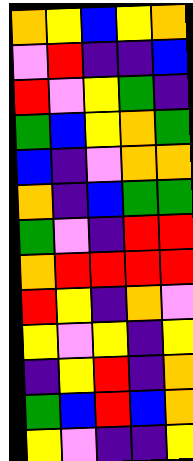[["orange", "yellow", "blue", "yellow", "orange"], ["violet", "red", "indigo", "indigo", "blue"], ["red", "violet", "yellow", "green", "indigo"], ["green", "blue", "yellow", "orange", "green"], ["blue", "indigo", "violet", "orange", "orange"], ["orange", "indigo", "blue", "green", "green"], ["green", "violet", "indigo", "red", "red"], ["orange", "red", "red", "red", "red"], ["red", "yellow", "indigo", "orange", "violet"], ["yellow", "violet", "yellow", "indigo", "yellow"], ["indigo", "yellow", "red", "indigo", "orange"], ["green", "blue", "red", "blue", "orange"], ["yellow", "violet", "indigo", "indigo", "yellow"]]